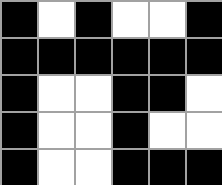[["black", "white", "black", "white", "white", "black"], ["black", "black", "black", "black", "black", "black"], ["black", "white", "white", "black", "black", "white"], ["black", "white", "white", "black", "white", "white"], ["black", "white", "white", "black", "black", "black"]]